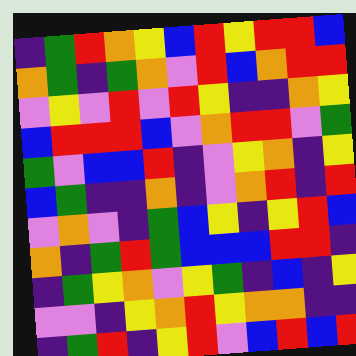[["indigo", "green", "red", "orange", "yellow", "blue", "red", "yellow", "red", "red", "blue"], ["orange", "green", "indigo", "green", "orange", "violet", "red", "blue", "orange", "red", "red"], ["violet", "yellow", "violet", "red", "violet", "red", "yellow", "indigo", "indigo", "orange", "yellow"], ["blue", "red", "red", "red", "blue", "violet", "orange", "red", "red", "violet", "green"], ["green", "violet", "blue", "blue", "red", "indigo", "violet", "yellow", "orange", "indigo", "yellow"], ["blue", "green", "indigo", "indigo", "orange", "indigo", "violet", "orange", "red", "indigo", "red"], ["violet", "orange", "violet", "indigo", "green", "blue", "yellow", "indigo", "yellow", "red", "blue"], ["orange", "indigo", "green", "red", "green", "blue", "blue", "blue", "red", "red", "indigo"], ["indigo", "green", "yellow", "orange", "violet", "yellow", "green", "indigo", "blue", "indigo", "yellow"], ["violet", "violet", "indigo", "yellow", "orange", "red", "yellow", "orange", "orange", "indigo", "indigo"], ["indigo", "green", "red", "indigo", "yellow", "red", "violet", "blue", "red", "blue", "red"]]